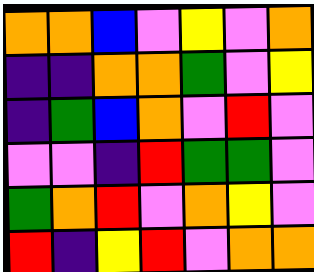[["orange", "orange", "blue", "violet", "yellow", "violet", "orange"], ["indigo", "indigo", "orange", "orange", "green", "violet", "yellow"], ["indigo", "green", "blue", "orange", "violet", "red", "violet"], ["violet", "violet", "indigo", "red", "green", "green", "violet"], ["green", "orange", "red", "violet", "orange", "yellow", "violet"], ["red", "indigo", "yellow", "red", "violet", "orange", "orange"]]